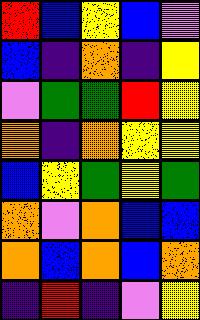[["red", "blue", "yellow", "blue", "violet"], ["blue", "indigo", "orange", "indigo", "yellow"], ["violet", "green", "green", "red", "yellow"], ["orange", "indigo", "orange", "yellow", "yellow"], ["blue", "yellow", "green", "yellow", "green"], ["orange", "violet", "orange", "blue", "blue"], ["orange", "blue", "orange", "blue", "orange"], ["indigo", "red", "indigo", "violet", "yellow"]]